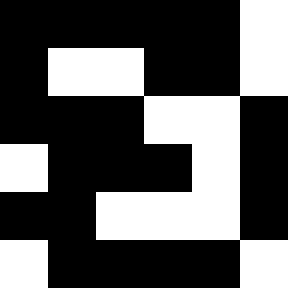[["black", "black", "black", "black", "black", "white"], ["black", "white", "white", "black", "black", "white"], ["black", "black", "black", "white", "white", "black"], ["white", "black", "black", "black", "white", "black"], ["black", "black", "white", "white", "white", "black"], ["white", "black", "black", "black", "black", "white"]]